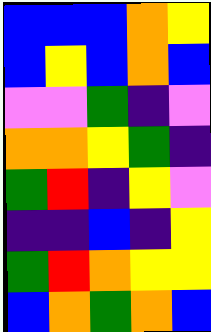[["blue", "blue", "blue", "orange", "yellow"], ["blue", "yellow", "blue", "orange", "blue"], ["violet", "violet", "green", "indigo", "violet"], ["orange", "orange", "yellow", "green", "indigo"], ["green", "red", "indigo", "yellow", "violet"], ["indigo", "indigo", "blue", "indigo", "yellow"], ["green", "red", "orange", "yellow", "yellow"], ["blue", "orange", "green", "orange", "blue"]]